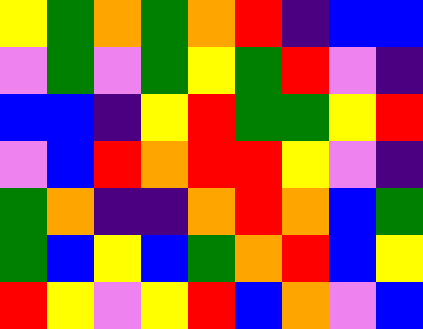[["yellow", "green", "orange", "green", "orange", "red", "indigo", "blue", "blue"], ["violet", "green", "violet", "green", "yellow", "green", "red", "violet", "indigo"], ["blue", "blue", "indigo", "yellow", "red", "green", "green", "yellow", "red"], ["violet", "blue", "red", "orange", "red", "red", "yellow", "violet", "indigo"], ["green", "orange", "indigo", "indigo", "orange", "red", "orange", "blue", "green"], ["green", "blue", "yellow", "blue", "green", "orange", "red", "blue", "yellow"], ["red", "yellow", "violet", "yellow", "red", "blue", "orange", "violet", "blue"]]